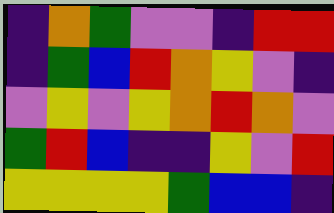[["indigo", "orange", "green", "violet", "violet", "indigo", "red", "red"], ["indigo", "green", "blue", "red", "orange", "yellow", "violet", "indigo"], ["violet", "yellow", "violet", "yellow", "orange", "red", "orange", "violet"], ["green", "red", "blue", "indigo", "indigo", "yellow", "violet", "red"], ["yellow", "yellow", "yellow", "yellow", "green", "blue", "blue", "indigo"]]